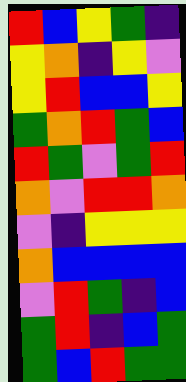[["red", "blue", "yellow", "green", "indigo"], ["yellow", "orange", "indigo", "yellow", "violet"], ["yellow", "red", "blue", "blue", "yellow"], ["green", "orange", "red", "green", "blue"], ["red", "green", "violet", "green", "red"], ["orange", "violet", "red", "red", "orange"], ["violet", "indigo", "yellow", "yellow", "yellow"], ["orange", "blue", "blue", "blue", "blue"], ["violet", "red", "green", "indigo", "blue"], ["green", "red", "indigo", "blue", "green"], ["green", "blue", "red", "green", "green"]]